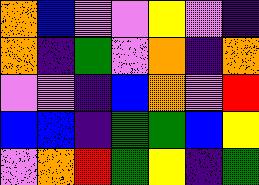[["orange", "blue", "violet", "violet", "yellow", "violet", "indigo"], ["orange", "indigo", "green", "violet", "orange", "indigo", "orange"], ["violet", "violet", "indigo", "blue", "orange", "violet", "red"], ["blue", "blue", "indigo", "green", "green", "blue", "yellow"], ["violet", "orange", "red", "green", "yellow", "indigo", "green"]]